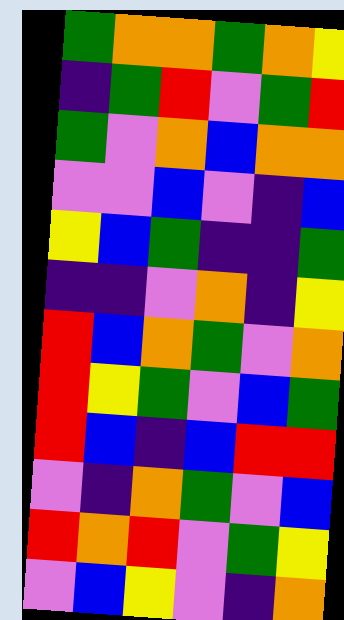[["green", "orange", "orange", "green", "orange", "yellow"], ["indigo", "green", "red", "violet", "green", "red"], ["green", "violet", "orange", "blue", "orange", "orange"], ["violet", "violet", "blue", "violet", "indigo", "blue"], ["yellow", "blue", "green", "indigo", "indigo", "green"], ["indigo", "indigo", "violet", "orange", "indigo", "yellow"], ["red", "blue", "orange", "green", "violet", "orange"], ["red", "yellow", "green", "violet", "blue", "green"], ["red", "blue", "indigo", "blue", "red", "red"], ["violet", "indigo", "orange", "green", "violet", "blue"], ["red", "orange", "red", "violet", "green", "yellow"], ["violet", "blue", "yellow", "violet", "indigo", "orange"]]